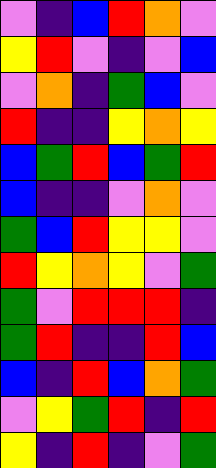[["violet", "indigo", "blue", "red", "orange", "violet"], ["yellow", "red", "violet", "indigo", "violet", "blue"], ["violet", "orange", "indigo", "green", "blue", "violet"], ["red", "indigo", "indigo", "yellow", "orange", "yellow"], ["blue", "green", "red", "blue", "green", "red"], ["blue", "indigo", "indigo", "violet", "orange", "violet"], ["green", "blue", "red", "yellow", "yellow", "violet"], ["red", "yellow", "orange", "yellow", "violet", "green"], ["green", "violet", "red", "red", "red", "indigo"], ["green", "red", "indigo", "indigo", "red", "blue"], ["blue", "indigo", "red", "blue", "orange", "green"], ["violet", "yellow", "green", "red", "indigo", "red"], ["yellow", "indigo", "red", "indigo", "violet", "green"]]